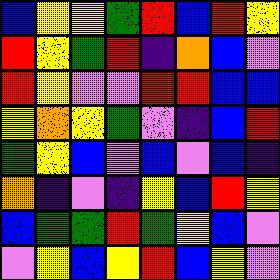[["blue", "yellow", "yellow", "green", "red", "blue", "red", "yellow"], ["red", "yellow", "green", "red", "indigo", "orange", "blue", "violet"], ["red", "yellow", "violet", "violet", "red", "red", "blue", "blue"], ["yellow", "orange", "yellow", "green", "violet", "indigo", "blue", "red"], ["green", "yellow", "blue", "violet", "blue", "violet", "blue", "indigo"], ["orange", "indigo", "violet", "indigo", "yellow", "blue", "red", "yellow"], ["blue", "green", "green", "red", "green", "yellow", "blue", "violet"], ["violet", "yellow", "blue", "yellow", "red", "blue", "yellow", "violet"]]